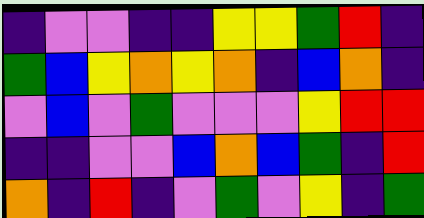[["indigo", "violet", "violet", "indigo", "indigo", "yellow", "yellow", "green", "red", "indigo"], ["green", "blue", "yellow", "orange", "yellow", "orange", "indigo", "blue", "orange", "indigo"], ["violet", "blue", "violet", "green", "violet", "violet", "violet", "yellow", "red", "red"], ["indigo", "indigo", "violet", "violet", "blue", "orange", "blue", "green", "indigo", "red"], ["orange", "indigo", "red", "indigo", "violet", "green", "violet", "yellow", "indigo", "green"]]